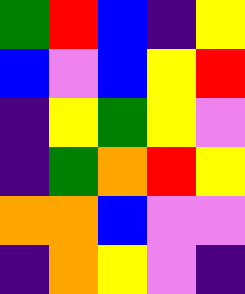[["green", "red", "blue", "indigo", "yellow"], ["blue", "violet", "blue", "yellow", "red"], ["indigo", "yellow", "green", "yellow", "violet"], ["indigo", "green", "orange", "red", "yellow"], ["orange", "orange", "blue", "violet", "violet"], ["indigo", "orange", "yellow", "violet", "indigo"]]